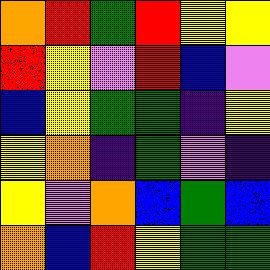[["orange", "red", "green", "red", "yellow", "yellow"], ["red", "yellow", "violet", "red", "blue", "violet"], ["blue", "yellow", "green", "green", "indigo", "yellow"], ["yellow", "orange", "indigo", "green", "violet", "indigo"], ["yellow", "violet", "orange", "blue", "green", "blue"], ["orange", "blue", "red", "yellow", "green", "green"]]